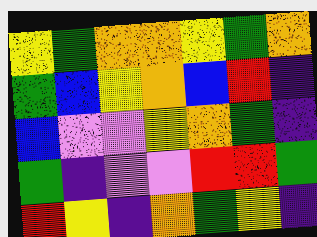[["yellow", "green", "orange", "orange", "yellow", "green", "orange"], ["green", "blue", "yellow", "orange", "blue", "red", "indigo"], ["blue", "violet", "violet", "yellow", "orange", "green", "indigo"], ["green", "indigo", "violet", "violet", "red", "red", "green"], ["red", "yellow", "indigo", "orange", "green", "yellow", "indigo"]]